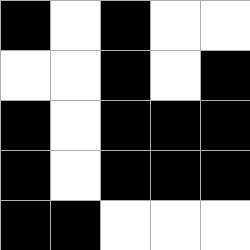[["black", "white", "black", "white", "white"], ["white", "white", "black", "white", "black"], ["black", "white", "black", "black", "black"], ["black", "white", "black", "black", "black"], ["black", "black", "white", "white", "white"]]